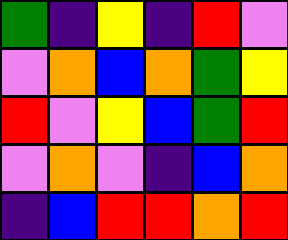[["green", "indigo", "yellow", "indigo", "red", "violet"], ["violet", "orange", "blue", "orange", "green", "yellow"], ["red", "violet", "yellow", "blue", "green", "red"], ["violet", "orange", "violet", "indigo", "blue", "orange"], ["indigo", "blue", "red", "red", "orange", "red"]]